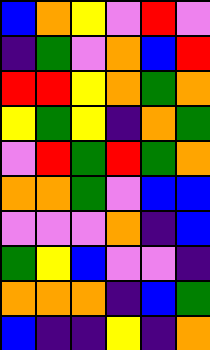[["blue", "orange", "yellow", "violet", "red", "violet"], ["indigo", "green", "violet", "orange", "blue", "red"], ["red", "red", "yellow", "orange", "green", "orange"], ["yellow", "green", "yellow", "indigo", "orange", "green"], ["violet", "red", "green", "red", "green", "orange"], ["orange", "orange", "green", "violet", "blue", "blue"], ["violet", "violet", "violet", "orange", "indigo", "blue"], ["green", "yellow", "blue", "violet", "violet", "indigo"], ["orange", "orange", "orange", "indigo", "blue", "green"], ["blue", "indigo", "indigo", "yellow", "indigo", "orange"]]